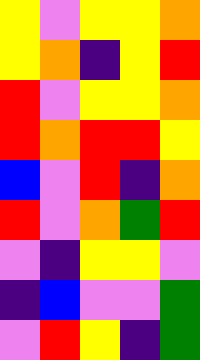[["yellow", "violet", "yellow", "yellow", "orange"], ["yellow", "orange", "indigo", "yellow", "red"], ["red", "violet", "yellow", "yellow", "orange"], ["red", "orange", "red", "red", "yellow"], ["blue", "violet", "red", "indigo", "orange"], ["red", "violet", "orange", "green", "red"], ["violet", "indigo", "yellow", "yellow", "violet"], ["indigo", "blue", "violet", "violet", "green"], ["violet", "red", "yellow", "indigo", "green"]]